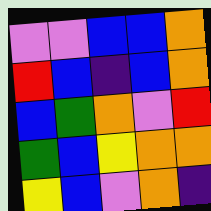[["violet", "violet", "blue", "blue", "orange"], ["red", "blue", "indigo", "blue", "orange"], ["blue", "green", "orange", "violet", "red"], ["green", "blue", "yellow", "orange", "orange"], ["yellow", "blue", "violet", "orange", "indigo"]]